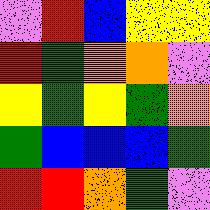[["violet", "red", "blue", "yellow", "yellow"], ["red", "green", "orange", "orange", "violet"], ["yellow", "green", "yellow", "green", "orange"], ["green", "blue", "blue", "blue", "green"], ["red", "red", "orange", "green", "violet"]]